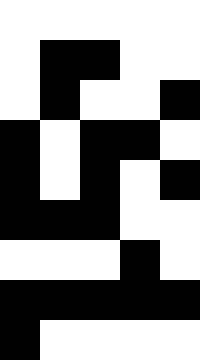[["white", "white", "white", "white", "white"], ["white", "black", "black", "white", "white"], ["white", "black", "white", "white", "black"], ["black", "white", "black", "black", "white"], ["black", "white", "black", "white", "black"], ["black", "black", "black", "white", "white"], ["white", "white", "white", "black", "white"], ["black", "black", "black", "black", "black"], ["black", "white", "white", "white", "white"]]